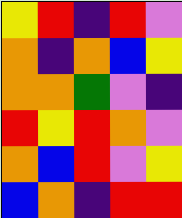[["yellow", "red", "indigo", "red", "violet"], ["orange", "indigo", "orange", "blue", "yellow"], ["orange", "orange", "green", "violet", "indigo"], ["red", "yellow", "red", "orange", "violet"], ["orange", "blue", "red", "violet", "yellow"], ["blue", "orange", "indigo", "red", "red"]]